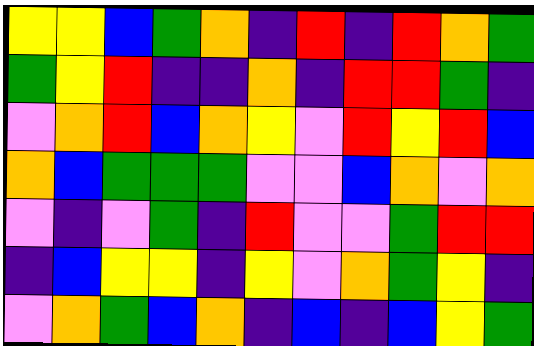[["yellow", "yellow", "blue", "green", "orange", "indigo", "red", "indigo", "red", "orange", "green"], ["green", "yellow", "red", "indigo", "indigo", "orange", "indigo", "red", "red", "green", "indigo"], ["violet", "orange", "red", "blue", "orange", "yellow", "violet", "red", "yellow", "red", "blue"], ["orange", "blue", "green", "green", "green", "violet", "violet", "blue", "orange", "violet", "orange"], ["violet", "indigo", "violet", "green", "indigo", "red", "violet", "violet", "green", "red", "red"], ["indigo", "blue", "yellow", "yellow", "indigo", "yellow", "violet", "orange", "green", "yellow", "indigo"], ["violet", "orange", "green", "blue", "orange", "indigo", "blue", "indigo", "blue", "yellow", "green"]]